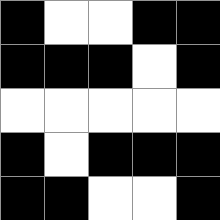[["black", "white", "white", "black", "black"], ["black", "black", "black", "white", "black"], ["white", "white", "white", "white", "white"], ["black", "white", "black", "black", "black"], ["black", "black", "white", "white", "black"]]